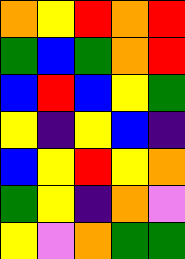[["orange", "yellow", "red", "orange", "red"], ["green", "blue", "green", "orange", "red"], ["blue", "red", "blue", "yellow", "green"], ["yellow", "indigo", "yellow", "blue", "indigo"], ["blue", "yellow", "red", "yellow", "orange"], ["green", "yellow", "indigo", "orange", "violet"], ["yellow", "violet", "orange", "green", "green"]]